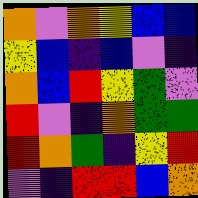[["orange", "violet", "orange", "yellow", "blue", "blue"], ["yellow", "blue", "indigo", "blue", "violet", "indigo"], ["orange", "blue", "red", "yellow", "green", "violet"], ["red", "violet", "indigo", "orange", "green", "green"], ["red", "orange", "green", "indigo", "yellow", "red"], ["violet", "indigo", "red", "red", "blue", "orange"]]